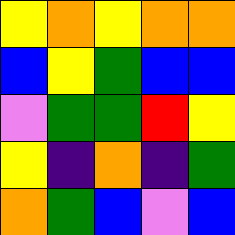[["yellow", "orange", "yellow", "orange", "orange"], ["blue", "yellow", "green", "blue", "blue"], ["violet", "green", "green", "red", "yellow"], ["yellow", "indigo", "orange", "indigo", "green"], ["orange", "green", "blue", "violet", "blue"]]